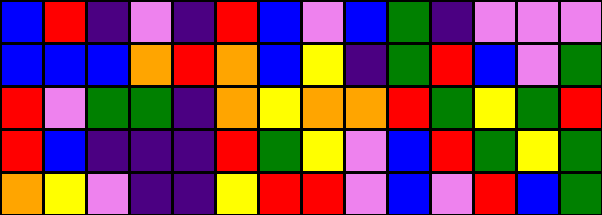[["blue", "red", "indigo", "violet", "indigo", "red", "blue", "violet", "blue", "green", "indigo", "violet", "violet", "violet"], ["blue", "blue", "blue", "orange", "red", "orange", "blue", "yellow", "indigo", "green", "red", "blue", "violet", "green"], ["red", "violet", "green", "green", "indigo", "orange", "yellow", "orange", "orange", "red", "green", "yellow", "green", "red"], ["red", "blue", "indigo", "indigo", "indigo", "red", "green", "yellow", "violet", "blue", "red", "green", "yellow", "green"], ["orange", "yellow", "violet", "indigo", "indigo", "yellow", "red", "red", "violet", "blue", "violet", "red", "blue", "green"]]